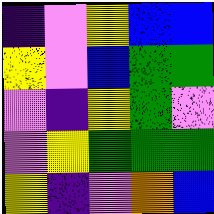[["indigo", "violet", "yellow", "blue", "blue"], ["yellow", "violet", "blue", "green", "green"], ["violet", "indigo", "yellow", "green", "violet"], ["violet", "yellow", "green", "green", "green"], ["yellow", "indigo", "violet", "orange", "blue"]]